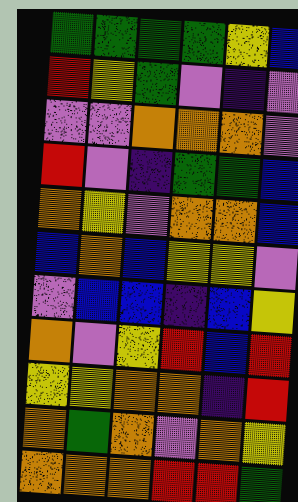[["green", "green", "green", "green", "yellow", "blue"], ["red", "yellow", "green", "violet", "indigo", "violet"], ["violet", "violet", "orange", "orange", "orange", "violet"], ["red", "violet", "indigo", "green", "green", "blue"], ["orange", "yellow", "violet", "orange", "orange", "blue"], ["blue", "orange", "blue", "yellow", "yellow", "violet"], ["violet", "blue", "blue", "indigo", "blue", "yellow"], ["orange", "violet", "yellow", "red", "blue", "red"], ["yellow", "yellow", "orange", "orange", "indigo", "red"], ["orange", "green", "orange", "violet", "orange", "yellow"], ["orange", "orange", "orange", "red", "red", "green"]]